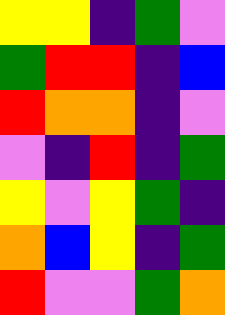[["yellow", "yellow", "indigo", "green", "violet"], ["green", "red", "red", "indigo", "blue"], ["red", "orange", "orange", "indigo", "violet"], ["violet", "indigo", "red", "indigo", "green"], ["yellow", "violet", "yellow", "green", "indigo"], ["orange", "blue", "yellow", "indigo", "green"], ["red", "violet", "violet", "green", "orange"]]